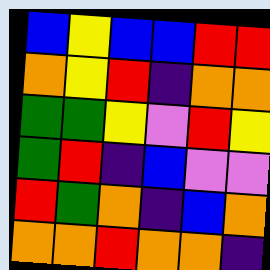[["blue", "yellow", "blue", "blue", "red", "red"], ["orange", "yellow", "red", "indigo", "orange", "orange"], ["green", "green", "yellow", "violet", "red", "yellow"], ["green", "red", "indigo", "blue", "violet", "violet"], ["red", "green", "orange", "indigo", "blue", "orange"], ["orange", "orange", "red", "orange", "orange", "indigo"]]